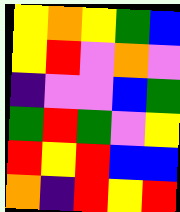[["yellow", "orange", "yellow", "green", "blue"], ["yellow", "red", "violet", "orange", "violet"], ["indigo", "violet", "violet", "blue", "green"], ["green", "red", "green", "violet", "yellow"], ["red", "yellow", "red", "blue", "blue"], ["orange", "indigo", "red", "yellow", "red"]]